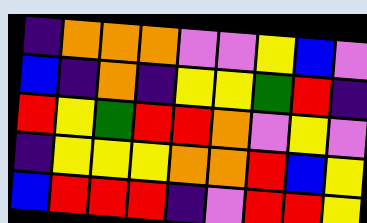[["indigo", "orange", "orange", "orange", "violet", "violet", "yellow", "blue", "violet"], ["blue", "indigo", "orange", "indigo", "yellow", "yellow", "green", "red", "indigo"], ["red", "yellow", "green", "red", "red", "orange", "violet", "yellow", "violet"], ["indigo", "yellow", "yellow", "yellow", "orange", "orange", "red", "blue", "yellow"], ["blue", "red", "red", "red", "indigo", "violet", "red", "red", "yellow"]]